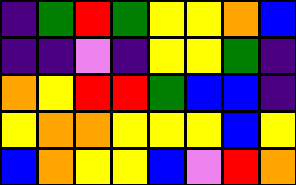[["indigo", "green", "red", "green", "yellow", "yellow", "orange", "blue"], ["indigo", "indigo", "violet", "indigo", "yellow", "yellow", "green", "indigo"], ["orange", "yellow", "red", "red", "green", "blue", "blue", "indigo"], ["yellow", "orange", "orange", "yellow", "yellow", "yellow", "blue", "yellow"], ["blue", "orange", "yellow", "yellow", "blue", "violet", "red", "orange"]]